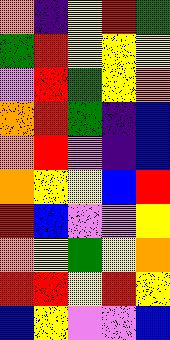[["orange", "indigo", "yellow", "red", "green"], ["green", "red", "yellow", "yellow", "yellow"], ["violet", "red", "green", "yellow", "orange"], ["orange", "red", "green", "indigo", "blue"], ["orange", "red", "violet", "indigo", "blue"], ["orange", "yellow", "yellow", "blue", "red"], ["red", "blue", "violet", "violet", "yellow"], ["orange", "yellow", "green", "yellow", "orange"], ["red", "red", "yellow", "red", "yellow"], ["blue", "yellow", "violet", "violet", "blue"]]